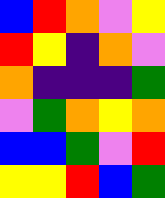[["blue", "red", "orange", "violet", "yellow"], ["red", "yellow", "indigo", "orange", "violet"], ["orange", "indigo", "indigo", "indigo", "green"], ["violet", "green", "orange", "yellow", "orange"], ["blue", "blue", "green", "violet", "red"], ["yellow", "yellow", "red", "blue", "green"]]